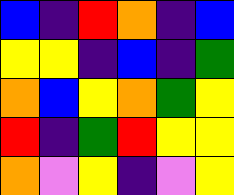[["blue", "indigo", "red", "orange", "indigo", "blue"], ["yellow", "yellow", "indigo", "blue", "indigo", "green"], ["orange", "blue", "yellow", "orange", "green", "yellow"], ["red", "indigo", "green", "red", "yellow", "yellow"], ["orange", "violet", "yellow", "indigo", "violet", "yellow"]]